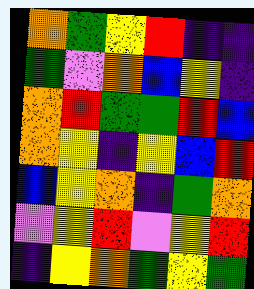[["orange", "green", "yellow", "red", "indigo", "indigo"], ["green", "violet", "orange", "blue", "yellow", "indigo"], ["orange", "red", "green", "green", "red", "blue"], ["orange", "yellow", "indigo", "yellow", "blue", "red"], ["blue", "yellow", "orange", "indigo", "green", "orange"], ["violet", "yellow", "red", "violet", "yellow", "red"], ["indigo", "yellow", "orange", "green", "yellow", "green"]]